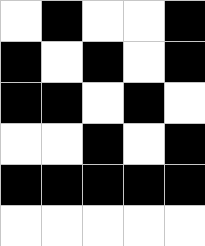[["white", "black", "white", "white", "black"], ["black", "white", "black", "white", "black"], ["black", "black", "white", "black", "white"], ["white", "white", "black", "white", "black"], ["black", "black", "black", "black", "black"], ["white", "white", "white", "white", "white"]]